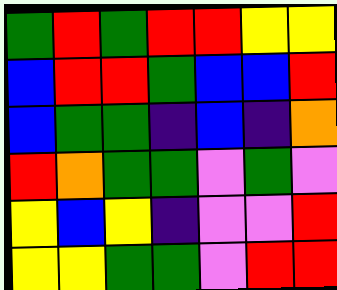[["green", "red", "green", "red", "red", "yellow", "yellow"], ["blue", "red", "red", "green", "blue", "blue", "red"], ["blue", "green", "green", "indigo", "blue", "indigo", "orange"], ["red", "orange", "green", "green", "violet", "green", "violet"], ["yellow", "blue", "yellow", "indigo", "violet", "violet", "red"], ["yellow", "yellow", "green", "green", "violet", "red", "red"]]